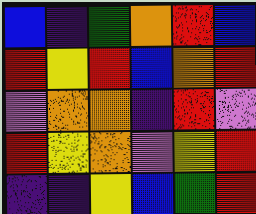[["blue", "indigo", "green", "orange", "red", "blue"], ["red", "yellow", "red", "blue", "orange", "red"], ["violet", "orange", "orange", "indigo", "red", "violet"], ["red", "yellow", "orange", "violet", "yellow", "red"], ["indigo", "indigo", "yellow", "blue", "green", "red"]]